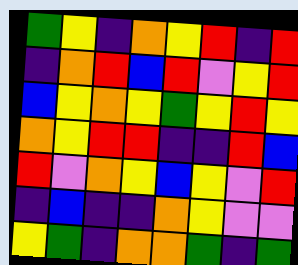[["green", "yellow", "indigo", "orange", "yellow", "red", "indigo", "red"], ["indigo", "orange", "red", "blue", "red", "violet", "yellow", "red"], ["blue", "yellow", "orange", "yellow", "green", "yellow", "red", "yellow"], ["orange", "yellow", "red", "red", "indigo", "indigo", "red", "blue"], ["red", "violet", "orange", "yellow", "blue", "yellow", "violet", "red"], ["indigo", "blue", "indigo", "indigo", "orange", "yellow", "violet", "violet"], ["yellow", "green", "indigo", "orange", "orange", "green", "indigo", "green"]]